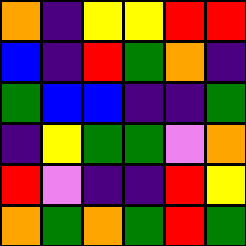[["orange", "indigo", "yellow", "yellow", "red", "red"], ["blue", "indigo", "red", "green", "orange", "indigo"], ["green", "blue", "blue", "indigo", "indigo", "green"], ["indigo", "yellow", "green", "green", "violet", "orange"], ["red", "violet", "indigo", "indigo", "red", "yellow"], ["orange", "green", "orange", "green", "red", "green"]]